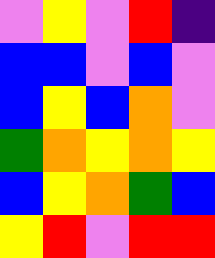[["violet", "yellow", "violet", "red", "indigo"], ["blue", "blue", "violet", "blue", "violet"], ["blue", "yellow", "blue", "orange", "violet"], ["green", "orange", "yellow", "orange", "yellow"], ["blue", "yellow", "orange", "green", "blue"], ["yellow", "red", "violet", "red", "red"]]